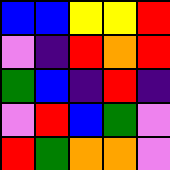[["blue", "blue", "yellow", "yellow", "red"], ["violet", "indigo", "red", "orange", "red"], ["green", "blue", "indigo", "red", "indigo"], ["violet", "red", "blue", "green", "violet"], ["red", "green", "orange", "orange", "violet"]]